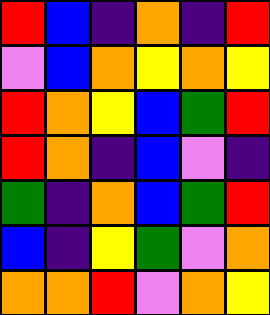[["red", "blue", "indigo", "orange", "indigo", "red"], ["violet", "blue", "orange", "yellow", "orange", "yellow"], ["red", "orange", "yellow", "blue", "green", "red"], ["red", "orange", "indigo", "blue", "violet", "indigo"], ["green", "indigo", "orange", "blue", "green", "red"], ["blue", "indigo", "yellow", "green", "violet", "orange"], ["orange", "orange", "red", "violet", "orange", "yellow"]]